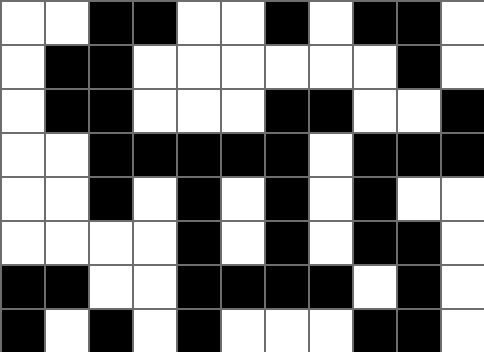[["white", "white", "black", "black", "white", "white", "black", "white", "black", "black", "white"], ["white", "black", "black", "white", "white", "white", "white", "white", "white", "black", "white"], ["white", "black", "black", "white", "white", "white", "black", "black", "white", "white", "black"], ["white", "white", "black", "black", "black", "black", "black", "white", "black", "black", "black"], ["white", "white", "black", "white", "black", "white", "black", "white", "black", "white", "white"], ["white", "white", "white", "white", "black", "white", "black", "white", "black", "black", "white"], ["black", "black", "white", "white", "black", "black", "black", "black", "white", "black", "white"], ["black", "white", "black", "white", "black", "white", "white", "white", "black", "black", "white"]]